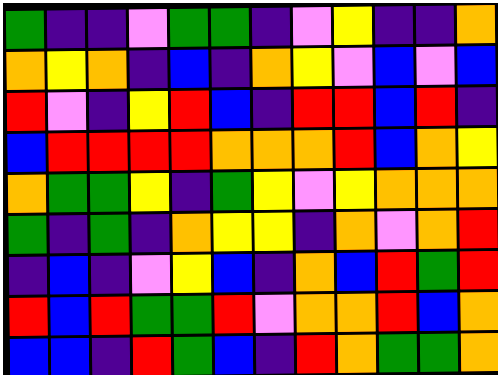[["green", "indigo", "indigo", "violet", "green", "green", "indigo", "violet", "yellow", "indigo", "indigo", "orange"], ["orange", "yellow", "orange", "indigo", "blue", "indigo", "orange", "yellow", "violet", "blue", "violet", "blue"], ["red", "violet", "indigo", "yellow", "red", "blue", "indigo", "red", "red", "blue", "red", "indigo"], ["blue", "red", "red", "red", "red", "orange", "orange", "orange", "red", "blue", "orange", "yellow"], ["orange", "green", "green", "yellow", "indigo", "green", "yellow", "violet", "yellow", "orange", "orange", "orange"], ["green", "indigo", "green", "indigo", "orange", "yellow", "yellow", "indigo", "orange", "violet", "orange", "red"], ["indigo", "blue", "indigo", "violet", "yellow", "blue", "indigo", "orange", "blue", "red", "green", "red"], ["red", "blue", "red", "green", "green", "red", "violet", "orange", "orange", "red", "blue", "orange"], ["blue", "blue", "indigo", "red", "green", "blue", "indigo", "red", "orange", "green", "green", "orange"]]